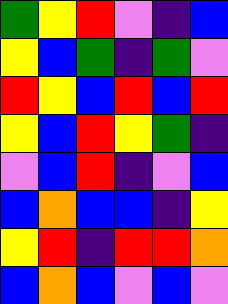[["green", "yellow", "red", "violet", "indigo", "blue"], ["yellow", "blue", "green", "indigo", "green", "violet"], ["red", "yellow", "blue", "red", "blue", "red"], ["yellow", "blue", "red", "yellow", "green", "indigo"], ["violet", "blue", "red", "indigo", "violet", "blue"], ["blue", "orange", "blue", "blue", "indigo", "yellow"], ["yellow", "red", "indigo", "red", "red", "orange"], ["blue", "orange", "blue", "violet", "blue", "violet"]]